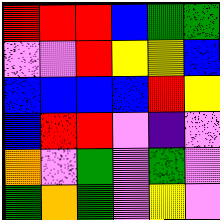[["red", "red", "red", "blue", "green", "green"], ["violet", "violet", "red", "yellow", "yellow", "blue"], ["blue", "blue", "blue", "blue", "red", "yellow"], ["blue", "red", "red", "violet", "indigo", "violet"], ["orange", "violet", "green", "violet", "green", "violet"], ["green", "orange", "green", "violet", "yellow", "violet"]]